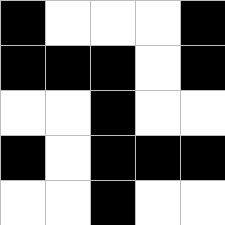[["black", "white", "white", "white", "black"], ["black", "black", "black", "white", "black"], ["white", "white", "black", "white", "white"], ["black", "white", "black", "black", "black"], ["white", "white", "black", "white", "white"]]